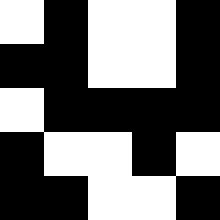[["white", "black", "white", "white", "black"], ["black", "black", "white", "white", "black"], ["white", "black", "black", "black", "black"], ["black", "white", "white", "black", "white"], ["black", "black", "white", "white", "black"]]